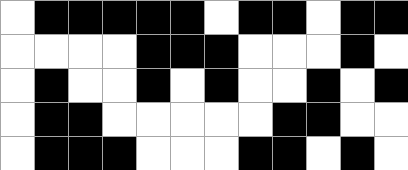[["white", "black", "black", "black", "black", "black", "white", "black", "black", "white", "black", "black"], ["white", "white", "white", "white", "black", "black", "black", "white", "white", "white", "black", "white"], ["white", "black", "white", "white", "black", "white", "black", "white", "white", "black", "white", "black"], ["white", "black", "black", "white", "white", "white", "white", "white", "black", "black", "white", "white"], ["white", "black", "black", "black", "white", "white", "white", "black", "black", "white", "black", "white"]]